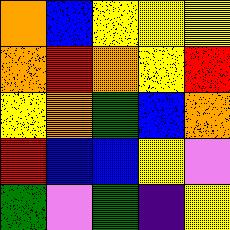[["orange", "blue", "yellow", "yellow", "yellow"], ["orange", "red", "orange", "yellow", "red"], ["yellow", "orange", "green", "blue", "orange"], ["red", "blue", "blue", "yellow", "violet"], ["green", "violet", "green", "indigo", "yellow"]]